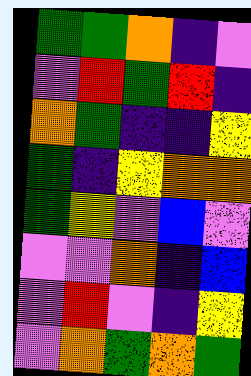[["green", "green", "orange", "indigo", "violet"], ["violet", "red", "green", "red", "indigo"], ["orange", "green", "indigo", "indigo", "yellow"], ["green", "indigo", "yellow", "orange", "orange"], ["green", "yellow", "violet", "blue", "violet"], ["violet", "violet", "orange", "indigo", "blue"], ["violet", "red", "violet", "indigo", "yellow"], ["violet", "orange", "green", "orange", "green"]]